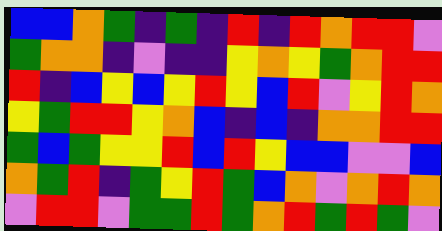[["blue", "blue", "orange", "green", "indigo", "green", "indigo", "red", "indigo", "red", "orange", "red", "red", "violet"], ["green", "orange", "orange", "indigo", "violet", "indigo", "indigo", "yellow", "orange", "yellow", "green", "orange", "red", "red"], ["red", "indigo", "blue", "yellow", "blue", "yellow", "red", "yellow", "blue", "red", "violet", "yellow", "red", "orange"], ["yellow", "green", "red", "red", "yellow", "orange", "blue", "indigo", "blue", "indigo", "orange", "orange", "red", "red"], ["green", "blue", "green", "yellow", "yellow", "red", "blue", "red", "yellow", "blue", "blue", "violet", "violet", "blue"], ["orange", "green", "red", "indigo", "green", "yellow", "red", "green", "blue", "orange", "violet", "orange", "red", "orange"], ["violet", "red", "red", "violet", "green", "green", "red", "green", "orange", "red", "green", "red", "green", "violet"]]